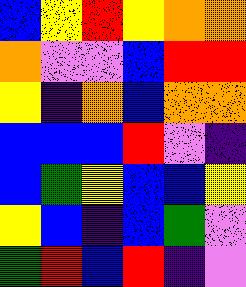[["blue", "yellow", "red", "yellow", "orange", "orange"], ["orange", "violet", "violet", "blue", "red", "red"], ["yellow", "indigo", "orange", "blue", "orange", "orange"], ["blue", "blue", "blue", "red", "violet", "indigo"], ["blue", "green", "yellow", "blue", "blue", "yellow"], ["yellow", "blue", "indigo", "blue", "green", "violet"], ["green", "red", "blue", "red", "indigo", "violet"]]